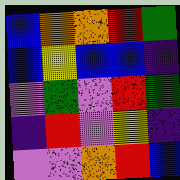[["blue", "orange", "orange", "red", "green"], ["blue", "yellow", "blue", "blue", "indigo"], ["violet", "green", "violet", "red", "green"], ["indigo", "red", "violet", "yellow", "indigo"], ["violet", "violet", "orange", "red", "blue"]]